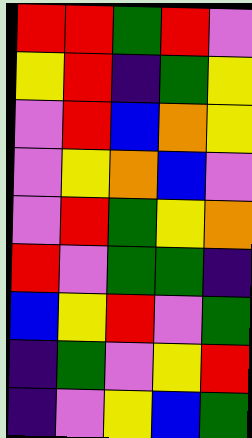[["red", "red", "green", "red", "violet"], ["yellow", "red", "indigo", "green", "yellow"], ["violet", "red", "blue", "orange", "yellow"], ["violet", "yellow", "orange", "blue", "violet"], ["violet", "red", "green", "yellow", "orange"], ["red", "violet", "green", "green", "indigo"], ["blue", "yellow", "red", "violet", "green"], ["indigo", "green", "violet", "yellow", "red"], ["indigo", "violet", "yellow", "blue", "green"]]